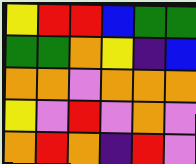[["yellow", "red", "red", "blue", "green", "green"], ["green", "green", "orange", "yellow", "indigo", "blue"], ["orange", "orange", "violet", "orange", "orange", "orange"], ["yellow", "violet", "red", "violet", "orange", "violet"], ["orange", "red", "orange", "indigo", "red", "violet"]]